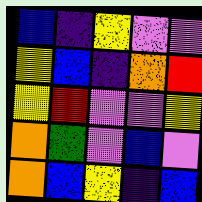[["blue", "indigo", "yellow", "violet", "violet"], ["yellow", "blue", "indigo", "orange", "red"], ["yellow", "red", "violet", "violet", "yellow"], ["orange", "green", "violet", "blue", "violet"], ["orange", "blue", "yellow", "indigo", "blue"]]